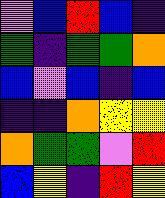[["violet", "blue", "red", "blue", "indigo"], ["green", "indigo", "green", "green", "orange"], ["blue", "violet", "blue", "indigo", "blue"], ["indigo", "indigo", "orange", "yellow", "yellow"], ["orange", "green", "green", "violet", "red"], ["blue", "yellow", "indigo", "red", "yellow"]]